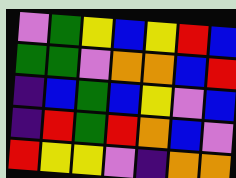[["violet", "green", "yellow", "blue", "yellow", "red", "blue"], ["green", "green", "violet", "orange", "orange", "blue", "red"], ["indigo", "blue", "green", "blue", "yellow", "violet", "blue"], ["indigo", "red", "green", "red", "orange", "blue", "violet"], ["red", "yellow", "yellow", "violet", "indigo", "orange", "orange"]]